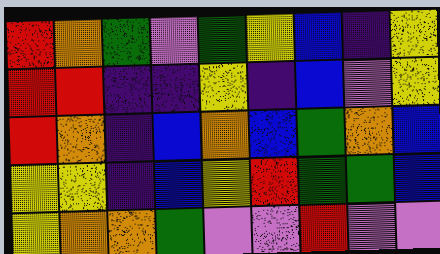[["red", "orange", "green", "violet", "green", "yellow", "blue", "indigo", "yellow"], ["red", "red", "indigo", "indigo", "yellow", "indigo", "blue", "violet", "yellow"], ["red", "orange", "indigo", "blue", "orange", "blue", "green", "orange", "blue"], ["yellow", "yellow", "indigo", "blue", "yellow", "red", "green", "green", "blue"], ["yellow", "orange", "orange", "green", "violet", "violet", "red", "violet", "violet"]]